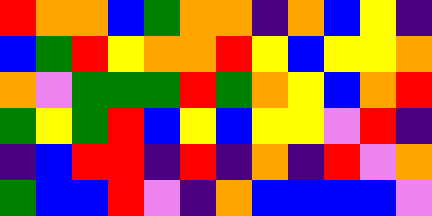[["red", "orange", "orange", "blue", "green", "orange", "orange", "indigo", "orange", "blue", "yellow", "indigo"], ["blue", "green", "red", "yellow", "orange", "orange", "red", "yellow", "blue", "yellow", "yellow", "orange"], ["orange", "violet", "green", "green", "green", "red", "green", "orange", "yellow", "blue", "orange", "red"], ["green", "yellow", "green", "red", "blue", "yellow", "blue", "yellow", "yellow", "violet", "red", "indigo"], ["indigo", "blue", "red", "red", "indigo", "red", "indigo", "orange", "indigo", "red", "violet", "orange"], ["green", "blue", "blue", "red", "violet", "indigo", "orange", "blue", "blue", "blue", "blue", "violet"]]